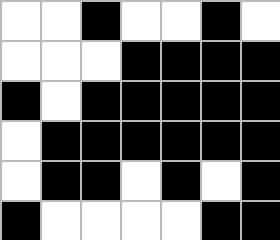[["white", "white", "black", "white", "white", "black", "white"], ["white", "white", "white", "black", "black", "black", "black"], ["black", "white", "black", "black", "black", "black", "black"], ["white", "black", "black", "black", "black", "black", "black"], ["white", "black", "black", "white", "black", "white", "black"], ["black", "white", "white", "white", "white", "black", "black"]]